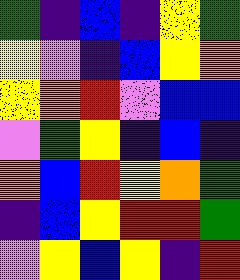[["green", "indigo", "blue", "indigo", "yellow", "green"], ["yellow", "violet", "indigo", "blue", "yellow", "orange"], ["yellow", "orange", "red", "violet", "blue", "blue"], ["violet", "green", "yellow", "indigo", "blue", "indigo"], ["orange", "blue", "red", "yellow", "orange", "green"], ["indigo", "blue", "yellow", "red", "red", "green"], ["violet", "yellow", "blue", "yellow", "indigo", "red"]]